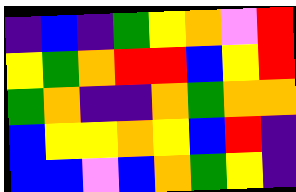[["indigo", "blue", "indigo", "green", "yellow", "orange", "violet", "red"], ["yellow", "green", "orange", "red", "red", "blue", "yellow", "red"], ["green", "orange", "indigo", "indigo", "orange", "green", "orange", "orange"], ["blue", "yellow", "yellow", "orange", "yellow", "blue", "red", "indigo"], ["blue", "blue", "violet", "blue", "orange", "green", "yellow", "indigo"]]